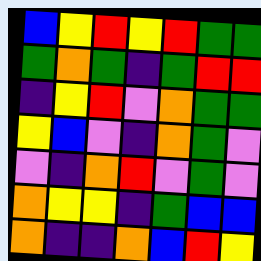[["blue", "yellow", "red", "yellow", "red", "green", "green"], ["green", "orange", "green", "indigo", "green", "red", "red"], ["indigo", "yellow", "red", "violet", "orange", "green", "green"], ["yellow", "blue", "violet", "indigo", "orange", "green", "violet"], ["violet", "indigo", "orange", "red", "violet", "green", "violet"], ["orange", "yellow", "yellow", "indigo", "green", "blue", "blue"], ["orange", "indigo", "indigo", "orange", "blue", "red", "yellow"]]